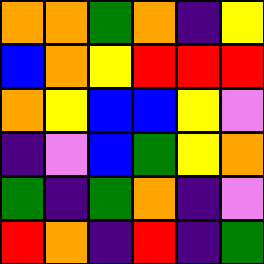[["orange", "orange", "green", "orange", "indigo", "yellow"], ["blue", "orange", "yellow", "red", "red", "red"], ["orange", "yellow", "blue", "blue", "yellow", "violet"], ["indigo", "violet", "blue", "green", "yellow", "orange"], ["green", "indigo", "green", "orange", "indigo", "violet"], ["red", "orange", "indigo", "red", "indigo", "green"]]